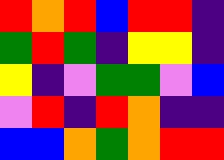[["red", "orange", "red", "blue", "red", "red", "indigo"], ["green", "red", "green", "indigo", "yellow", "yellow", "indigo"], ["yellow", "indigo", "violet", "green", "green", "violet", "blue"], ["violet", "red", "indigo", "red", "orange", "indigo", "indigo"], ["blue", "blue", "orange", "green", "orange", "red", "red"]]